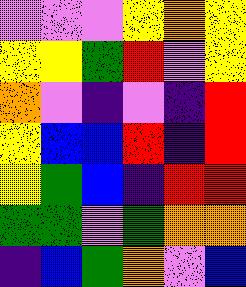[["violet", "violet", "violet", "yellow", "orange", "yellow"], ["yellow", "yellow", "green", "red", "violet", "yellow"], ["orange", "violet", "indigo", "violet", "indigo", "red"], ["yellow", "blue", "blue", "red", "indigo", "red"], ["yellow", "green", "blue", "indigo", "red", "red"], ["green", "green", "violet", "green", "orange", "orange"], ["indigo", "blue", "green", "orange", "violet", "blue"]]